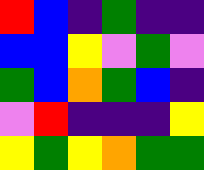[["red", "blue", "indigo", "green", "indigo", "indigo"], ["blue", "blue", "yellow", "violet", "green", "violet"], ["green", "blue", "orange", "green", "blue", "indigo"], ["violet", "red", "indigo", "indigo", "indigo", "yellow"], ["yellow", "green", "yellow", "orange", "green", "green"]]